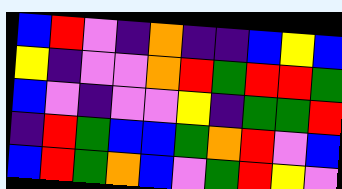[["blue", "red", "violet", "indigo", "orange", "indigo", "indigo", "blue", "yellow", "blue"], ["yellow", "indigo", "violet", "violet", "orange", "red", "green", "red", "red", "green"], ["blue", "violet", "indigo", "violet", "violet", "yellow", "indigo", "green", "green", "red"], ["indigo", "red", "green", "blue", "blue", "green", "orange", "red", "violet", "blue"], ["blue", "red", "green", "orange", "blue", "violet", "green", "red", "yellow", "violet"]]